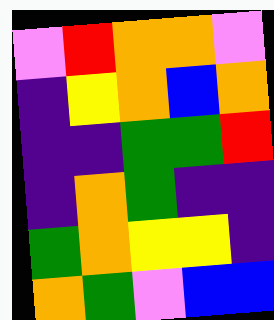[["violet", "red", "orange", "orange", "violet"], ["indigo", "yellow", "orange", "blue", "orange"], ["indigo", "indigo", "green", "green", "red"], ["indigo", "orange", "green", "indigo", "indigo"], ["green", "orange", "yellow", "yellow", "indigo"], ["orange", "green", "violet", "blue", "blue"]]